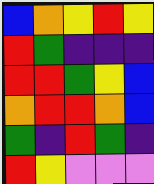[["blue", "orange", "yellow", "red", "yellow"], ["red", "green", "indigo", "indigo", "indigo"], ["red", "red", "green", "yellow", "blue"], ["orange", "red", "red", "orange", "blue"], ["green", "indigo", "red", "green", "indigo"], ["red", "yellow", "violet", "violet", "violet"]]